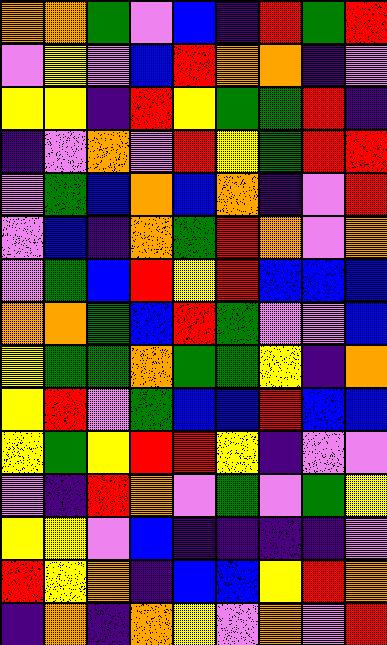[["orange", "orange", "green", "violet", "blue", "indigo", "red", "green", "red"], ["violet", "yellow", "violet", "blue", "red", "orange", "orange", "indigo", "violet"], ["yellow", "yellow", "indigo", "red", "yellow", "green", "green", "red", "indigo"], ["indigo", "violet", "orange", "violet", "red", "yellow", "green", "red", "red"], ["violet", "green", "blue", "orange", "blue", "orange", "indigo", "violet", "red"], ["violet", "blue", "indigo", "orange", "green", "red", "orange", "violet", "orange"], ["violet", "green", "blue", "red", "yellow", "red", "blue", "blue", "blue"], ["orange", "orange", "green", "blue", "red", "green", "violet", "violet", "blue"], ["yellow", "green", "green", "orange", "green", "green", "yellow", "indigo", "orange"], ["yellow", "red", "violet", "green", "blue", "blue", "red", "blue", "blue"], ["yellow", "green", "yellow", "red", "red", "yellow", "indigo", "violet", "violet"], ["violet", "indigo", "red", "orange", "violet", "green", "violet", "green", "yellow"], ["yellow", "yellow", "violet", "blue", "indigo", "indigo", "indigo", "indigo", "violet"], ["red", "yellow", "orange", "indigo", "blue", "blue", "yellow", "red", "orange"], ["indigo", "orange", "indigo", "orange", "yellow", "violet", "orange", "violet", "red"]]